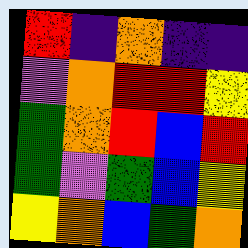[["red", "indigo", "orange", "indigo", "indigo"], ["violet", "orange", "red", "red", "yellow"], ["green", "orange", "red", "blue", "red"], ["green", "violet", "green", "blue", "yellow"], ["yellow", "orange", "blue", "green", "orange"]]